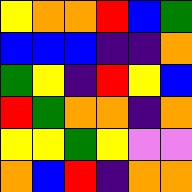[["yellow", "orange", "orange", "red", "blue", "green"], ["blue", "blue", "blue", "indigo", "indigo", "orange"], ["green", "yellow", "indigo", "red", "yellow", "blue"], ["red", "green", "orange", "orange", "indigo", "orange"], ["yellow", "yellow", "green", "yellow", "violet", "violet"], ["orange", "blue", "red", "indigo", "orange", "orange"]]